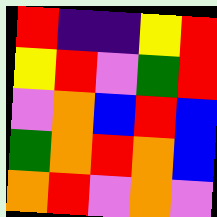[["red", "indigo", "indigo", "yellow", "red"], ["yellow", "red", "violet", "green", "red"], ["violet", "orange", "blue", "red", "blue"], ["green", "orange", "red", "orange", "blue"], ["orange", "red", "violet", "orange", "violet"]]